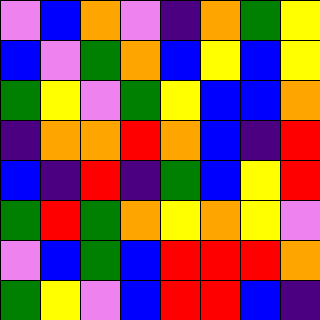[["violet", "blue", "orange", "violet", "indigo", "orange", "green", "yellow"], ["blue", "violet", "green", "orange", "blue", "yellow", "blue", "yellow"], ["green", "yellow", "violet", "green", "yellow", "blue", "blue", "orange"], ["indigo", "orange", "orange", "red", "orange", "blue", "indigo", "red"], ["blue", "indigo", "red", "indigo", "green", "blue", "yellow", "red"], ["green", "red", "green", "orange", "yellow", "orange", "yellow", "violet"], ["violet", "blue", "green", "blue", "red", "red", "red", "orange"], ["green", "yellow", "violet", "blue", "red", "red", "blue", "indigo"]]